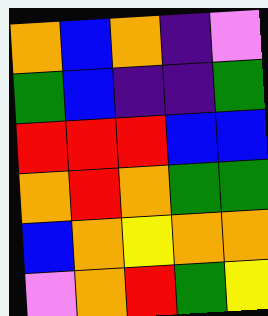[["orange", "blue", "orange", "indigo", "violet"], ["green", "blue", "indigo", "indigo", "green"], ["red", "red", "red", "blue", "blue"], ["orange", "red", "orange", "green", "green"], ["blue", "orange", "yellow", "orange", "orange"], ["violet", "orange", "red", "green", "yellow"]]